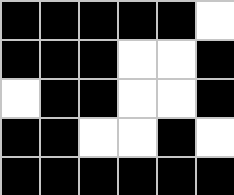[["black", "black", "black", "black", "black", "white"], ["black", "black", "black", "white", "white", "black"], ["white", "black", "black", "white", "white", "black"], ["black", "black", "white", "white", "black", "white"], ["black", "black", "black", "black", "black", "black"]]